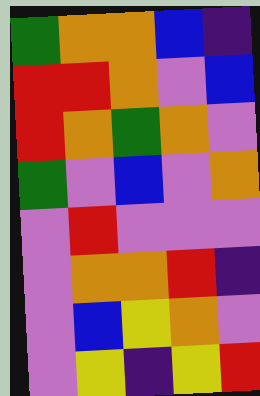[["green", "orange", "orange", "blue", "indigo"], ["red", "red", "orange", "violet", "blue"], ["red", "orange", "green", "orange", "violet"], ["green", "violet", "blue", "violet", "orange"], ["violet", "red", "violet", "violet", "violet"], ["violet", "orange", "orange", "red", "indigo"], ["violet", "blue", "yellow", "orange", "violet"], ["violet", "yellow", "indigo", "yellow", "red"]]